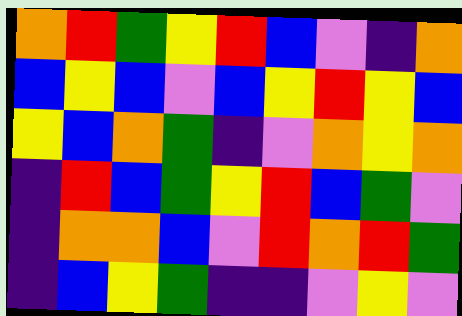[["orange", "red", "green", "yellow", "red", "blue", "violet", "indigo", "orange"], ["blue", "yellow", "blue", "violet", "blue", "yellow", "red", "yellow", "blue"], ["yellow", "blue", "orange", "green", "indigo", "violet", "orange", "yellow", "orange"], ["indigo", "red", "blue", "green", "yellow", "red", "blue", "green", "violet"], ["indigo", "orange", "orange", "blue", "violet", "red", "orange", "red", "green"], ["indigo", "blue", "yellow", "green", "indigo", "indigo", "violet", "yellow", "violet"]]